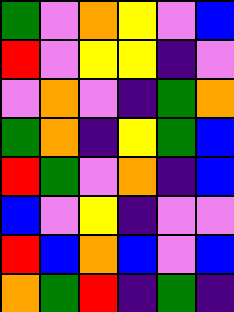[["green", "violet", "orange", "yellow", "violet", "blue"], ["red", "violet", "yellow", "yellow", "indigo", "violet"], ["violet", "orange", "violet", "indigo", "green", "orange"], ["green", "orange", "indigo", "yellow", "green", "blue"], ["red", "green", "violet", "orange", "indigo", "blue"], ["blue", "violet", "yellow", "indigo", "violet", "violet"], ["red", "blue", "orange", "blue", "violet", "blue"], ["orange", "green", "red", "indigo", "green", "indigo"]]